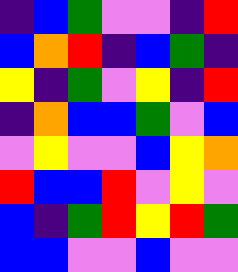[["indigo", "blue", "green", "violet", "violet", "indigo", "red"], ["blue", "orange", "red", "indigo", "blue", "green", "indigo"], ["yellow", "indigo", "green", "violet", "yellow", "indigo", "red"], ["indigo", "orange", "blue", "blue", "green", "violet", "blue"], ["violet", "yellow", "violet", "violet", "blue", "yellow", "orange"], ["red", "blue", "blue", "red", "violet", "yellow", "violet"], ["blue", "indigo", "green", "red", "yellow", "red", "green"], ["blue", "blue", "violet", "violet", "blue", "violet", "violet"]]